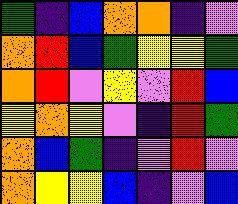[["green", "indigo", "blue", "orange", "orange", "indigo", "violet"], ["orange", "red", "blue", "green", "yellow", "yellow", "green"], ["orange", "red", "violet", "yellow", "violet", "red", "blue"], ["yellow", "orange", "yellow", "violet", "indigo", "red", "green"], ["orange", "blue", "green", "indigo", "violet", "red", "violet"], ["orange", "yellow", "yellow", "blue", "indigo", "violet", "blue"]]